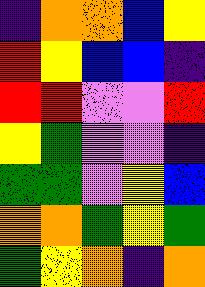[["indigo", "orange", "orange", "blue", "yellow"], ["red", "yellow", "blue", "blue", "indigo"], ["red", "red", "violet", "violet", "red"], ["yellow", "green", "violet", "violet", "indigo"], ["green", "green", "violet", "yellow", "blue"], ["orange", "orange", "green", "yellow", "green"], ["green", "yellow", "orange", "indigo", "orange"]]